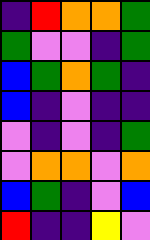[["indigo", "red", "orange", "orange", "green"], ["green", "violet", "violet", "indigo", "green"], ["blue", "green", "orange", "green", "indigo"], ["blue", "indigo", "violet", "indigo", "indigo"], ["violet", "indigo", "violet", "indigo", "green"], ["violet", "orange", "orange", "violet", "orange"], ["blue", "green", "indigo", "violet", "blue"], ["red", "indigo", "indigo", "yellow", "violet"]]